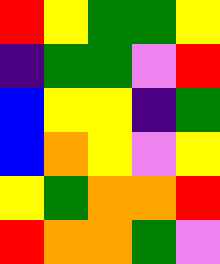[["red", "yellow", "green", "green", "yellow"], ["indigo", "green", "green", "violet", "red"], ["blue", "yellow", "yellow", "indigo", "green"], ["blue", "orange", "yellow", "violet", "yellow"], ["yellow", "green", "orange", "orange", "red"], ["red", "orange", "orange", "green", "violet"]]